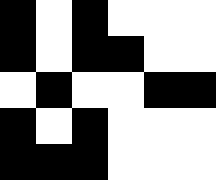[["black", "white", "black", "white", "white", "white"], ["black", "white", "black", "black", "white", "white"], ["white", "black", "white", "white", "black", "black"], ["black", "white", "black", "white", "white", "white"], ["black", "black", "black", "white", "white", "white"]]